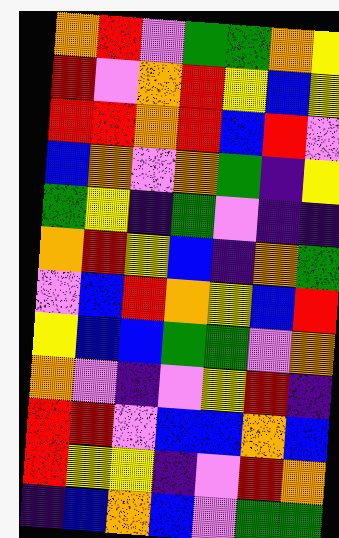[["orange", "red", "violet", "green", "green", "orange", "yellow"], ["red", "violet", "orange", "red", "yellow", "blue", "yellow"], ["red", "red", "orange", "red", "blue", "red", "violet"], ["blue", "orange", "violet", "orange", "green", "indigo", "yellow"], ["green", "yellow", "indigo", "green", "violet", "indigo", "indigo"], ["orange", "red", "yellow", "blue", "indigo", "orange", "green"], ["violet", "blue", "red", "orange", "yellow", "blue", "red"], ["yellow", "blue", "blue", "green", "green", "violet", "orange"], ["orange", "violet", "indigo", "violet", "yellow", "red", "indigo"], ["red", "red", "violet", "blue", "blue", "orange", "blue"], ["red", "yellow", "yellow", "indigo", "violet", "red", "orange"], ["indigo", "blue", "orange", "blue", "violet", "green", "green"]]